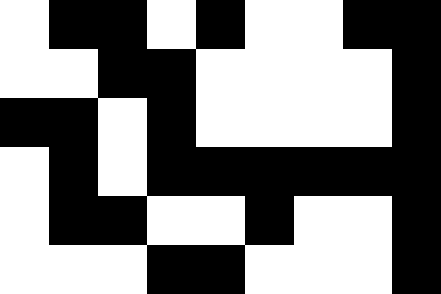[["white", "black", "black", "white", "black", "white", "white", "black", "black"], ["white", "white", "black", "black", "white", "white", "white", "white", "black"], ["black", "black", "white", "black", "white", "white", "white", "white", "black"], ["white", "black", "white", "black", "black", "black", "black", "black", "black"], ["white", "black", "black", "white", "white", "black", "white", "white", "black"], ["white", "white", "white", "black", "black", "white", "white", "white", "black"]]